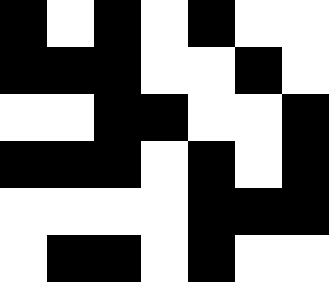[["black", "white", "black", "white", "black", "white", "white"], ["black", "black", "black", "white", "white", "black", "white"], ["white", "white", "black", "black", "white", "white", "black"], ["black", "black", "black", "white", "black", "white", "black"], ["white", "white", "white", "white", "black", "black", "black"], ["white", "black", "black", "white", "black", "white", "white"]]